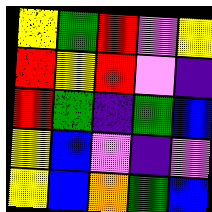[["yellow", "green", "red", "violet", "yellow"], ["red", "yellow", "red", "violet", "indigo"], ["red", "green", "indigo", "green", "blue"], ["yellow", "blue", "violet", "indigo", "violet"], ["yellow", "blue", "orange", "green", "blue"]]